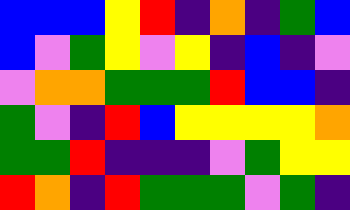[["blue", "blue", "blue", "yellow", "red", "indigo", "orange", "indigo", "green", "blue"], ["blue", "violet", "green", "yellow", "violet", "yellow", "indigo", "blue", "indigo", "violet"], ["violet", "orange", "orange", "green", "green", "green", "red", "blue", "blue", "indigo"], ["green", "violet", "indigo", "red", "blue", "yellow", "yellow", "yellow", "yellow", "orange"], ["green", "green", "red", "indigo", "indigo", "indigo", "violet", "green", "yellow", "yellow"], ["red", "orange", "indigo", "red", "green", "green", "green", "violet", "green", "indigo"]]